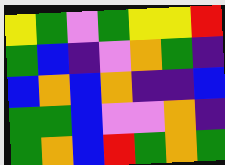[["yellow", "green", "violet", "green", "yellow", "yellow", "red"], ["green", "blue", "indigo", "violet", "orange", "green", "indigo"], ["blue", "orange", "blue", "orange", "indigo", "indigo", "blue"], ["green", "green", "blue", "violet", "violet", "orange", "indigo"], ["green", "orange", "blue", "red", "green", "orange", "green"]]